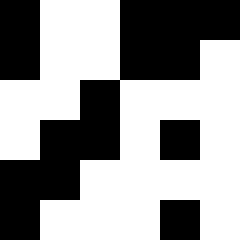[["black", "white", "white", "black", "black", "black"], ["black", "white", "white", "black", "black", "white"], ["white", "white", "black", "white", "white", "white"], ["white", "black", "black", "white", "black", "white"], ["black", "black", "white", "white", "white", "white"], ["black", "white", "white", "white", "black", "white"]]